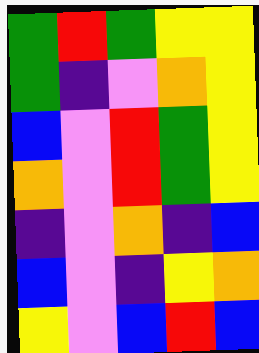[["green", "red", "green", "yellow", "yellow"], ["green", "indigo", "violet", "orange", "yellow"], ["blue", "violet", "red", "green", "yellow"], ["orange", "violet", "red", "green", "yellow"], ["indigo", "violet", "orange", "indigo", "blue"], ["blue", "violet", "indigo", "yellow", "orange"], ["yellow", "violet", "blue", "red", "blue"]]